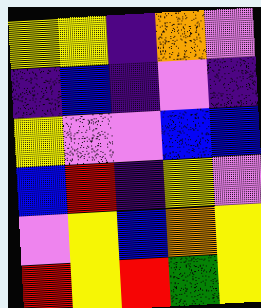[["yellow", "yellow", "indigo", "orange", "violet"], ["indigo", "blue", "indigo", "violet", "indigo"], ["yellow", "violet", "violet", "blue", "blue"], ["blue", "red", "indigo", "yellow", "violet"], ["violet", "yellow", "blue", "orange", "yellow"], ["red", "yellow", "red", "green", "yellow"]]